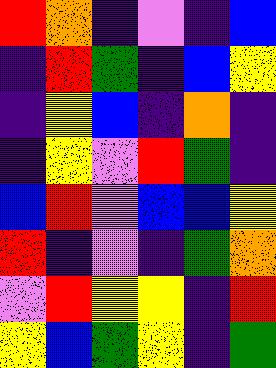[["red", "orange", "indigo", "violet", "indigo", "blue"], ["indigo", "red", "green", "indigo", "blue", "yellow"], ["indigo", "yellow", "blue", "indigo", "orange", "indigo"], ["indigo", "yellow", "violet", "red", "green", "indigo"], ["blue", "red", "violet", "blue", "blue", "yellow"], ["red", "indigo", "violet", "indigo", "green", "orange"], ["violet", "red", "yellow", "yellow", "indigo", "red"], ["yellow", "blue", "green", "yellow", "indigo", "green"]]